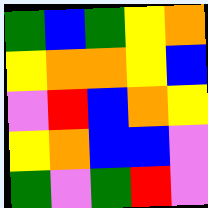[["green", "blue", "green", "yellow", "orange"], ["yellow", "orange", "orange", "yellow", "blue"], ["violet", "red", "blue", "orange", "yellow"], ["yellow", "orange", "blue", "blue", "violet"], ["green", "violet", "green", "red", "violet"]]